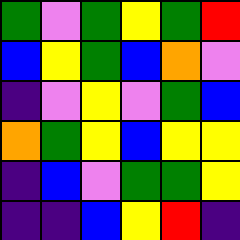[["green", "violet", "green", "yellow", "green", "red"], ["blue", "yellow", "green", "blue", "orange", "violet"], ["indigo", "violet", "yellow", "violet", "green", "blue"], ["orange", "green", "yellow", "blue", "yellow", "yellow"], ["indigo", "blue", "violet", "green", "green", "yellow"], ["indigo", "indigo", "blue", "yellow", "red", "indigo"]]